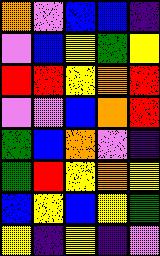[["orange", "violet", "blue", "blue", "indigo"], ["violet", "blue", "yellow", "green", "yellow"], ["red", "red", "yellow", "orange", "red"], ["violet", "violet", "blue", "orange", "red"], ["green", "blue", "orange", "violet", "indigo"], ["green", "red", "yellow", "orange", "yellow"], ["blue", "yellow", "blue", "yellow", "green"], ["yellow", "indigo", "yellow", "indigo", "violet"]]